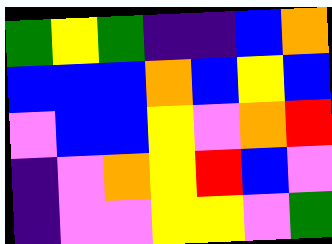[["green", "yellow", "green", "indigo", "indigo", "blue", "orange"], ["blue", "blue", "blue", "orange", "blue", "yellow", "blue"], ["violet", "blue", "blue", "yellow", "violet", "orange", "red"], ["indigo", "violet", "orange", "yellow", "red", "blue", "violet"], ["indigo", "violet", "violet", "yellow", "yellow", "violet", "green"]]